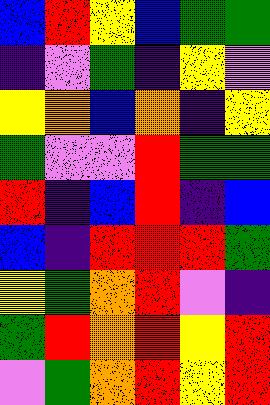[["blue", "red", "yellow", "blue", "green", "green"], ["indigo", "violet", "green", "indigo", "yellow", "violet"], ["yellow", "orange", "blue", "orange", "indigo", "yellow"], ["green", "violet", "violet", "red", "green", "green"], ["red", "indigo", "blue", "red", "indigo", "blue"], ["blue", "indigo", "red", "red", "red", "green"], ["yellow", "green", "orange", "red", "violet", "indigo"], ["green", "red", "orange", "red", "yellow", "red"], ["violet", "green", "orange", "red", "yellow", "red"]]